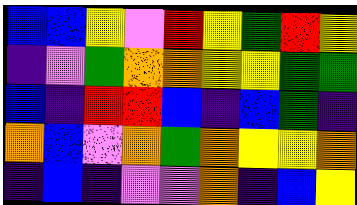[["blue", "blue", "yellow", "violet", "red", "yellow", "green", "red", "yellow"], ["indigo", "violet", "green", "orange", "orange", "yellow", "yellow", "green", "green"], ["blue", "indigo", "red", "red", "blue", "indigo", "blue", "green", "indigo"], ["orange", "blue", "violet", "orange", "green", "orange", "yellow", "yellow", "orange"], ["indigo", "blue", "indigo", "violet", "violet", "orange", "indigo", "blue", "yellow"]]